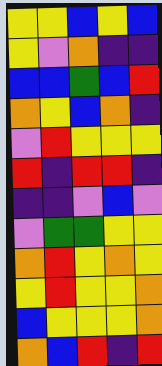[["yellow", "yellow", "blue", "yellow", "blue"], ["yellow", "violet", "orange", "indigo", "indigo"], ["blue", "blue", "green", "blue", "red"], ["orange", "yellow", "blue", "orange", "indigo"], ["violet", "red", "yellow", "yellow", "yellow"], ["red", "indigo", "red", "red", "indigo"], ["indigo", "indigo", "violet", "blue", "violet"], ["violet", "green", "green", "yellow", "yellow"], ["orange", "red", "yellow", "orange", "yellow"], ["yellow", "red", "yellow", "yellow", "orange"], ["blue", "yellow", "yellow", "yellow", "orange"], ["orange", "blue", "red", "indigo", "red"]]